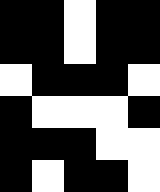[["black", "black", "white", "black", "black"], ["black", "black", "white", "black", "black"], ["white", "black", "black", "black", "white"], ["black", "white", "white", "white", "black"], ["black", "black", "black", "white", "white"], ["black", "white", "black", "black", "white"]]